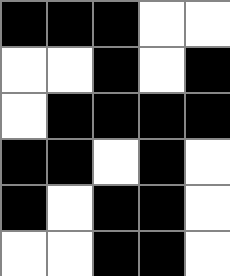[["black", "black", "black", "white", "white"], ["white", "white", "black", "white", "black"], ["white", "black", "black", "black", "black"], ["black", "black", "white", "black", "white"], ["black", "white", "black", "black", "white"], ["white", "white", "black", "black", "white"]]